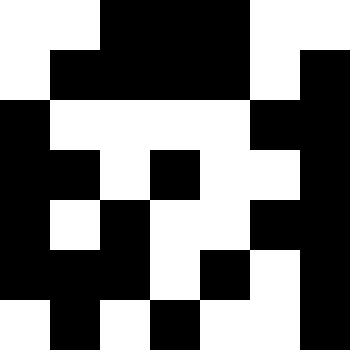[["white", "white", "black", "black", "black", "white", "white"], ["white", "black", "black", "black", "black", "white", "black"], ["black", "white", "white", "white", "white", "black", "black"], ["black", "black", "white", "black", "white", "white", "black"], ["black", "white", "black", "white", "white", "black", "black"], ["black", "black", "black", "white", "black", "white", "black"], ["white", "black", "white", "black", "white", "white", "black"]]